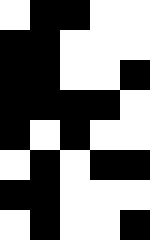[["white", "black", "black", "white", "white"], ["black", "black", "white", "white", "white"], ["black", "black", "white", "white", "black"], ["black", "black", "black", "black", "white"], ["black", "white", "black", "white", "white"], ["white", "black", "white", "black", "black"], ["black", "black", "white", "white", "white"], ["white", "black", "white", "white", "black"]]